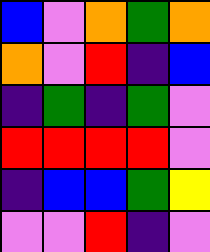[["blue", "violet", "orange", "green", "orange"], ["orange", "violet", "red", "indigo", "blue"], ["indigo", "green", "indigo", "green", "violet"], ["red", "red", "red", "red", "violet"], ["indigo", "blue", "blue", "green", "yellow"], ["violet", "violet", "red", "indigo", "violet"]]